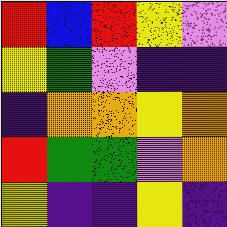[["red", "blue", "red", "yellow", "violet"], ["yellow", "green", "violet", "indigo", "indigo"], ["indigo", "orange", "orange", "yellow", "orange"], ["red", "green", "green", "violet", "orange"], ["yellow", "indigo", "indigo", "yellow", "indigo"]]